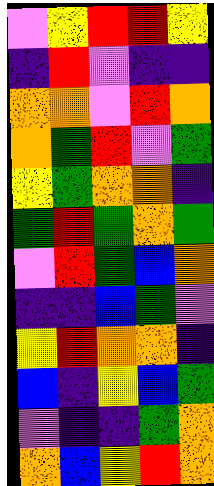[["violet", "yellow", "red", "red", "yellow"], ["indigo", "red", "violet", "indigo", "indigo"], ["orange", "orange", "violet", "red", "orange"], ["orange", "green", "red", "violet", "green"], ["yellow", "green", "orange", "orange", "indigo"], ["green", "red", "green", "orange", "green"], ["violet", "red", "green", "blue", "orange"], ["indigo", "indigo", "blue", "green", "violet"], ["yellow", "red", "orange", "orange", "indigo"], ["blue", "indigo", "yellow", "blue", "green"], ["violet", "indigo", "indigo", "green", "orange"], ["orange", "blue", "yellow", "red", "orange"]]